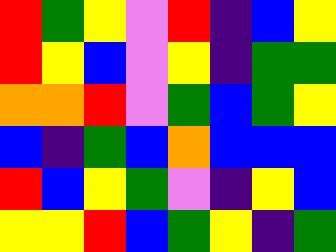[["red", "green", "yellow", "violet", "red", "indigo", "blue", "yellow"], ["red", "yellow", "blue", "violet", "yellow", "indigo", "green", "green"], ["orange", "orange", "red", "violet", "green", "blue", "green", "yellow"], ["blue", "indigo", "green", "blue", "orange", "blue", "blue", "blue"], ["red", "blue", "yellow", "green", "violet", "indigo", "yellow", "blue"], ["yellow", "yellow", "red", "blue", "green", "yellow", "indigo", "green"]]